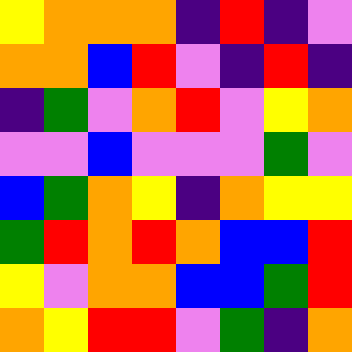[["yellow", "orange", "orange", "orange", "indigo", "red", "indigo", "violet"], ["orange", "orange", "blue", "red", "violet", "indigo", "red", "indigo"], ["indigo", "green", "violet", "orange", "red", "violet", "yellow", "orange"], ["violet", "violet", "blue", "violet", "violet", "violet", "green", "violet"], ["blue", "green", "orange", "yellow", "indigo", "orange", "yellow", "yellow"], ["green", "red", "orange", "red", "orange", "blue", "blue", "red"], ["yellow", "violet", "orange", "orange", "blue", "blue", "green", "red"], ["orange", "yellow", "red", "red", "violet", "green", "indigo", "orange"]]